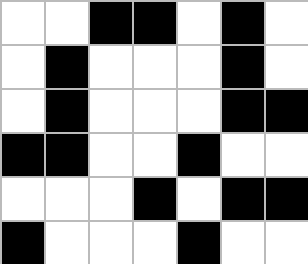[["white", "white", "black", "black", "white", "black", "white"], ["white", "black", "white", "white", "white", "black", "white"], ["white", "black", "white", "white", "white", "black", "black"], ["black", "black", "white", "white", "black", "white", "white"], ["white", "white", "white", "black", "white", "black", "black"], ["black", "white", "white", "white", "black", "white", "white"]]